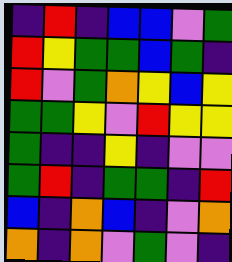[["indigo", "red", "indigo", "blue", "blue", "violet", "green"], ["red", "yellow", "green", "green", "blue", "green", "indigo"], ["red", "violet", "green", "orange", "yellow", "blue", "yellow"], ["green", "green", "yellow", "violet", "red", "yellow", "yellow"], ["green", "indigo", "indigo", "yellow", "indigo", "violet", "violet"], ["green", "red", "indigo", "green", "green", "indigo", "red"], ["blue", "indigo", "orange", "blue", "indigo", "violet", "orange"], ["orange", "indigo", "orange", "violet", "green", "violet", "indigo"]]